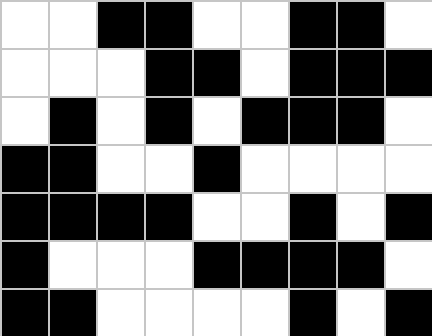[["white", "white", "black", "black", "white", "white", "black", "black", "white"], ["white", "white", "white", "black", "black", "white", "black", "black", "black"], ["white", "black", "white", "black", "white", "black", "black", "black", "white"], ["black", "black", "white", "white", "black", "white", "white", "white", "white"], ["black", "black", "black", "black", "white", "white", "black", "white", "black"], ["black", "white", "white", "white", "black", "black", "black", "black", "white"], ["black", "black", "white", "white", "white", "white", "black", "white", "black"]]